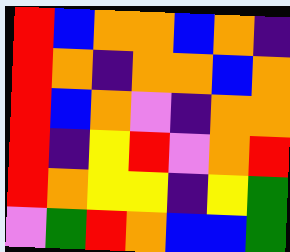[["red", "blue", "orange", "orange", "blue", "orange", "indigo"], ["red", "orange", "indigo", "orange", "orange", "blue", "orange"], ["red", "blue", "orange", "violet", "indigo", "orange", "orange"], ["red", "indigo", "yellow", "red", "violet", "orange", "red"], ["red", "orange", "yellow", "yellow", "indigo", "yellow", "green"], ["violet", "green", "red", "orange", "blue", "blue", "green"]]